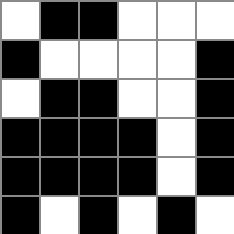[["white", "black", "black", "white", "white", "white"], ["black", "white", "white", "white", "white", "black"], ["white", "black", "black", "white", "white", "black"], ["black", "black", "black", "black", "white", "black"], ["black", "black", "black", "black", "white", "black"], ["black", "white", "black", "white", "black", "white"]]